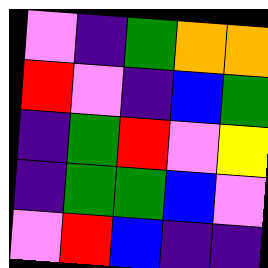[["violet", "indigo", "green", "orange", "orange"], ["red", "violet", "indigo", "blue", "green"], ["indigo", "green", "red", "violet", "yellow"], ["indigo", "green", "green", "blue", "violet"], ["violet", "red", "blue", "indigo", "indigo"]]